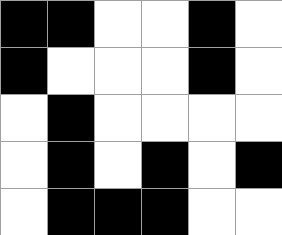[["black", "black", "white", "white", "black", "white"], ["black", "white", "white", "white", "black", "white"], ["white", "black", "white", "white", "white", "white"], ["white", "black", "white", "black", "white", "black"], ["white", "black", "black", "black", "white", "white"]]